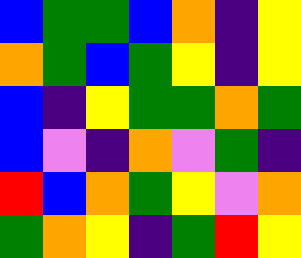[["blue", "green", "green", "blue", "orange", "indigo", "yellow"], ["orange", "green", "blue", "green", "yellow", "indigo", "yellow"], ["blue", "indigo", "yellow", "green", "green", "orange", "green"], ["blue", "violet", "indigo", "orange", "violet", "green", "indigo"], ["red", "blue", "orange", "green", "yellow", "violet", "orange"], ["green", "orange", "yellow", "indigo", "green", "red", "yellow"]]